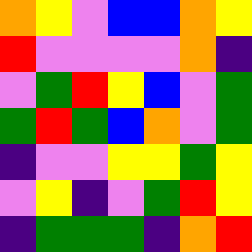[["orange", "yellow", "violet", "blue", "blue", "orange", "yellow"], ["red", "violet", "violet", "violet", "violet", "orange", "indigo"], ["violet", "green", "red", "yellow", "blue", "violet", "green"], ["green", "red", "green", "blue", "orange", "violet", "green"], ["indigo", "violet", "violet", "yellow", "yellow", "green", "yellow"], ["violet", "yellow", "indigo", "violet", "green", "red", "yellow"], ["indigo", "green", "green", "green", "indigo", "orange", "red"]]